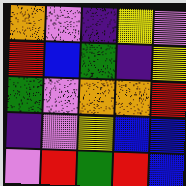[["orange", "violet", "indigo", "yellow", "violet"], ["red", "blue", "green", "indigo", "yellow"], ["green", "violet", "orange", "orange", "red"], ["indigo", "violet", "yellow", "blue", "blue"], ["violet", "red", "green", "red", "blue"]]